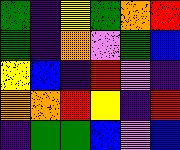[["green", "indigo", "yellow", "green", "orange", "red"], ["green", "indigo", "orange", "violet", "green", "blue"], ["yellow", "blue", "indigo", "red", "violet", "indigo"], ["orange", "orange", "red", "yellow", "indigo", "red"], ["indigo", "green", "green", "blue", "violet", "blue"]]